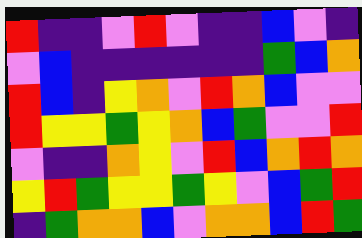[["red", "indigo", "indigo", "violet", "red", "violet", "indigo", "indigo", "blue", "violet", "indigo"], ["violet", "blue", "indigo", "indigo", "indigo", "indigo", "indigo", "indigo", "green", "blue", "orange"], ["red", "blue", "indigo", "yellow", "orange", "violet", "red", "orange", "blue", "violet", "violet"], ["red", "yellow", "yellow", "green", "yellow", "orange", "blue", "green", "violet", "violet", "red"], ["violet", "indigo", "indigo", "orange", "yellow", "violet", "red", "blue", "orange", "red", "orange"], ["yellow", "red", "green", "yellow", "yellow", "green", "yellow", "violet", "blue", "green", "red"], ["indigo", "green", "orange", "orange", "blue", "violet", "orange", "orange", "blue", "red", "green"]]